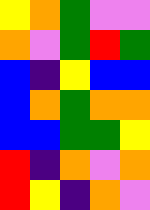[["yellow", "orange", "green", "violet", "violet"], ["orange", "violet", "green", "red", "green"], ["blue", "indigo", "yellow", "blue", "blue"], ["blue", "orange", "green", "orange", "orange"], ["blue", "blue", "green", "green", "yellow"], ["red", "indigo", "orange", "violet", "orange"], ["red", "yellow", "indigo", "orange", "violet"]]